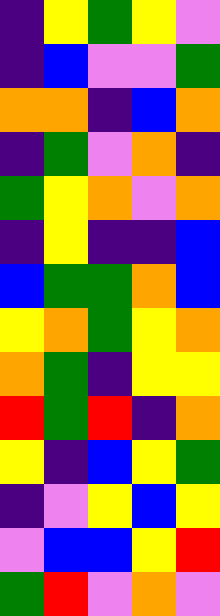[["indigo", "yellow", "green", "yellow", "violet"], ["indigo", "blue", "violet", "violet", "green"], ["orange", "orange", "indigo", "blue", "orange"], ["indigo", "green", "violet", "orange", "indigo"], ["green", "yellow", "orange", "violet", "orange"], ["indigo", "yellow", "indigo", "indigo", "blue"], ["blue", "green", "green", "orange", "blue"], ["yellow", "orange", "green", "yellow", "orange"], ["orange", "green", "indigo", "yellow", "yellow"], ["red", "green", "red", "indigo", "orange"], ["yellow", "indigo", "blue", "yellow", "green"], ["indigo", "violet", "yellow", "blue", "yellow"], ["violet", "blue", "blue", "yellow", "red"], ["green", "red", "violet", "orange", "violet"]]